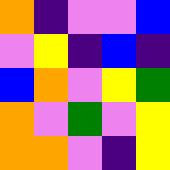[["orange", "indigo", "violet", "violet", "blue"], ["violet", "yellow", "indigo", "blue", "indigo"], ["blue", "orange", "violet", "yellow", "green"], ["orange", "violet", "green", "violet", "yellow"], ["orange", "orange", "violet", "indigo", "yellow"]]